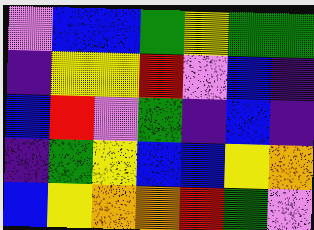[["violet", "blue", "blue", "green", "yellow", "green", "green"], ["indigo", "yellow", "yellow", "red", "violet", "blue", "indigo"], ["blue", "red", "violet", "green", "indigo", "blue", "indigo"], ["indigo", "green", "yellow", "blue", "blue", "yellow", "orange"], ["blue", "yellow", "orange", "orange", "red", "green", "violet"]]